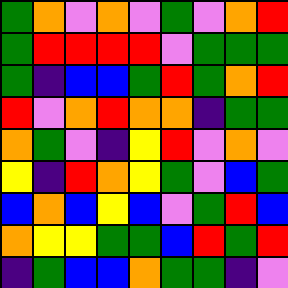[["green", "orange", "violet", "orange", "violet", "green", "violet", "orange", "red"], ["green", "red", "red", "red", "red", "violet", "green", "green", "green"], ["green", "indigo", "blue", "blue", "green", "red", "green", "orange", "red"], ["red", "violet", "orange", "red", "orange", "orange", "indigo", "green", "green"], ["orange", "green", "violet", "indigo", "yellow", "red", "violet", "orange", "violet"], ["yellow", "indigo", "red", "orange", "yellow", "green", "violet", "blue", "green"], ["blue", "orange", "blue", "yellow", "blue", "violet", "green", "red", "blue"], ["orange", "yellow", "yellow", "green", "green", "blue", "red", "green", "red"], ["indigo", "green", "blue", "blue", "orange", "green", "green", "indigo", "violet"]]